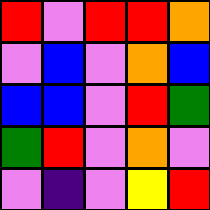[["red", "violet", "red", "red", "orange"], ["violet", "blue", "violet", "orange", "blue"], ["blue", "blue", "violet", "red", "green"], ["green", "red", "violet", "orange", "violet"], ["violet", "indigo", "violet", "yellow", "red"]]